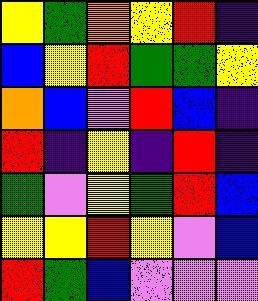[["yellow", "green", "orange", "yellow", "red", "indigo"], ["blue", "yellow", "red", "green", "green", "yellow"], ["orange", "blue", "violet", "red", "blue", "indigo"], ["red", "indigo", "yellow", "indigo", "red", "indigo"], ["green", "violet", "yellow", "green", "red", "blue"], ["yellow", "yellow", "red", "yellow", "violet", "blue"], ["red", "green", "blue", "violet", "violet", "violet"]]